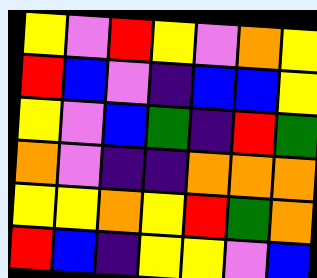[["yellow", "violet", "red", "yellow", "violet", "orange", "yellow"], ["red", "blue", "violet", "indigo", "blue", "blue", "yellow"], ["yellow", "violet", "blue", "green", "indigo", "red", "green"], ["orange", "violet", "indigo", "indigo", "orange", "orange", "orange"], ["yellow", "yellow", "orange", "yellow", "red", "green", "orange"], ["red", "blue", "indigo", "yellow", "yellow", "violet", "blue"]]